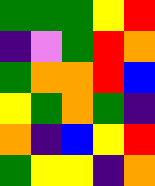[["green", "green", "green", "yellow", "red"], ["indigo", "violet", "green", "red", "orange"], ["green", "orange", "orange", "red", "blue"], ["yellow", "green", "orange", "green", "indigo"], ["orange", "indigo", "blue", "yellow", "red"], ["green", "yellow", "yellow", "indigo", "orange"]]